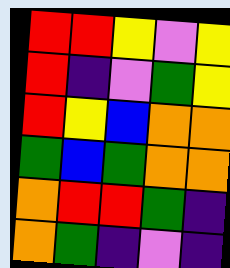[["red", "red", "yellow", "violet", "yellow"], ["red", "indigo", "violet", "green", "yellow"], ["red", "yellow", "blue", "orange", "orange"], ["green", "blue", "green", "orange", "orange"], ["orange", "red", "red", "green", "indigo"], ["orange", "green", "indigo", "violet", "indigo"]]